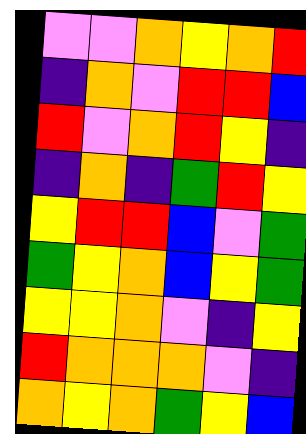[["violet", "violet", "orange", "yellow", "orange", "red"], ["indigo", "orange", "violet", "red", "red", "blue"], ["red", "violet", "orange", "red", "yellow", "indigo"], ["indigo", "orange", "indigo", "green", "red", "yellow"], ["yellow", "red", "red", "blue", "violet", "green"], ["green", "yellow", "orange", "blue", "yellow", "green"], ["yellow", "yellow", "orange", "violet", "indigo", "yellow"], ["red", "orange", "orange", "orange", "violet", "indigo"], ["orange", "yellow", "orange", "green", "yellow", "blue"]]